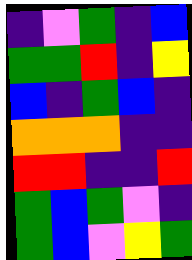[["indigo", "violet", "green", "indigo", "blue"], ["green", "green", "red", "indigo", "yellow"], ["blue", "indigo", "green", "blue", "indigo"], ["orange", "orange", "orange", "indigo", "indigo"], ["red", "red", "indigo", "indigo", "red"], ["green", "blue", "green", "violet", "indigo"], ["green", "blue", "violet", "yellow", "green"]]